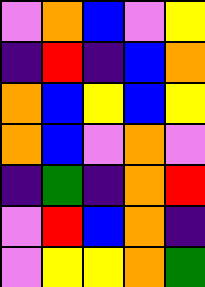[["violet", "orange", "blue", "violet", "yellow"], ["indigo", "red", "indigo", "blue", "orange"], ["orange", "blue", "yellow", "blue", "yellow"], ["orange", "blue", "violet", "orange", "violet"], ["indigo", "green", "indigo", "orange", "red"], ["violet", "red", "blue", "orange", "indigo"], ["violet", "yellow", "yellow", "orange", "green"]]